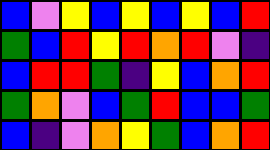[["blue", "violet", "yellow", "blue", "yellow", "blue", "yellow", "blue", "red"], ["green", "blue", "red", "yellow", "red", "orange", "red", "violet", "indigo"], ["blue", "red", "red", "green", "indigo", "yellow", "blue", "orange", "red"], ["green", "orange", "violet", "blue", "green", "red", "blue", "blue", "green"], ["blue", "indigo", "violet", "orange", "yellow", "green", "blue", "orange", "red"]]